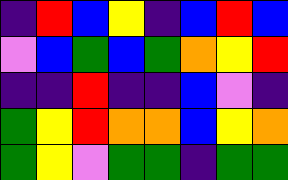[["indigo", "red", "blue", "yellow", "indigo", "blue", "red", "blue"], ["violet", "blue", "green", "blue", "green", "orange", "yellow", "red"], ["indigo", "indigo", "red", "indigo", "indigo", "blue", "violet", "indigo"], ["green", "yellow", "red", "orange", "orange", "blue", "yellow", "orange"], ["green", "yellow", "violet", "green", "green", "indigo", "green", "green"]]